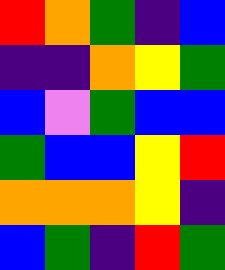[["red", "orange", "green", "indigo", "blue"], ["indigo", "indigo", "orange", "yellow", "green"], ["blue", "violet", "green", "blue", "blue"], ["green", "blue", "blue", "yellow", "red"], ["orange", "orange", "orange", "yellow", "indigo"], ["blue", "green", "indigo", "red", "green"]]